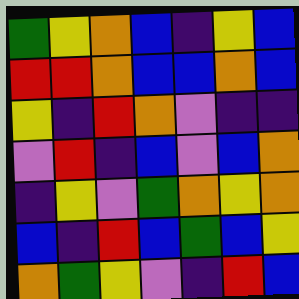[["green", "yellow", "orange", "blue", "indigo", "yellow", "blue"], ["red", "red", "orange", "blue", "blue", "orange", "blue"], ["yellow", "indigo", "red", "orange", "violet", "indigo", "indigo"], ["violet", "red", "indigo", "blue", "violet", "blue", "orange"], ["indigo", "yellow", "violet", "green", "orange", "yellow", "orange"], ["blue", "indigo", "red", "blue", "green", "blue", "yellow"], ["orange", "green", "yellow", "violet", "indigo", "red", "blue"]]